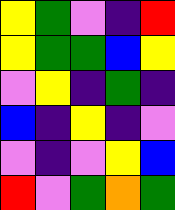[["yellow", "green", "violet", "indigo", "red"], ["yellow", "green", "green", "blue", "yellow"], ["violet", "yellow", "indigo", "green", "indigo"], ["blue", "indigo", "yellow", "indigo", "violet"], ["violet", "indigo", "violet", "yellow", "blue"], ["red", "violet", "green", "orange", "green"]]